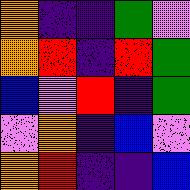[["orange", "indigo", "indigo", "green", "violet"], ["orange", "red", "indigo", "red", "green"], ["blue", "violet", "red", "indigo", "green"], ["violet", "orange", "indigo", "blue", "violet"], ["orange", "red", "indigo", "indigo", "blue"]]